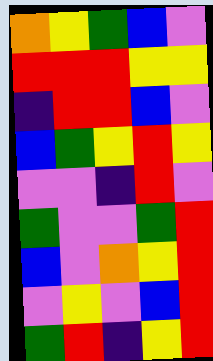[["orange", "yellow", "green", "blue", "violet"], ["red", "red", "red", "yellow", "yellow"], ["indigo", "red", "red", "blue", "violet"], ["blue", "green", "yellow", "red", "yellow"], ["violet", "violet", "indigo", "red", "violet"], ["green", "violet", "violet", "green", "red"], ["blue", "violet", "orange", "yellow", "red"], ["violet", "yellow", "violet", "blue", "red"], ["green", "red", "indigo", "yellow", "red"]]